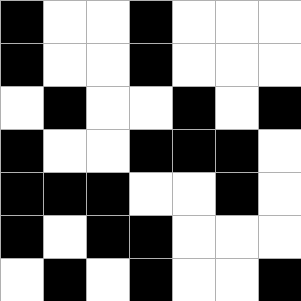[["black", "white", "white", "black", "white", "white", "white"], ["black", "white", "white", "black", "white", "white", "white"], ["white", "black", "white", "white", "black", "white", "black"], ["black", "white", "white", "black", "black", "black", "white"], ["black", "black", "black", "white", "white", "black", "white"], ["black", "white", "black", "black", "white", "white", "white"], ["white", "black", "white", "black", "white", "white", "black"]]